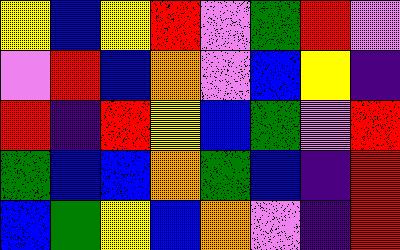[["yellow", "blue", "yellow", "red", "violet", "green", "red", "violet"], ["violet", "red", "blue", "orange", "violet", "blue", "yellow", "indigo"], ["red", "indigo", "red", "yellow", "blue", "green", "violet", "red"], ["green", "blue", "blue", "orange", "green", "blue", "indigo", "red"], ["blue", "green", "yellow", "blue", "orange", "violet", "indigo", "red"]]